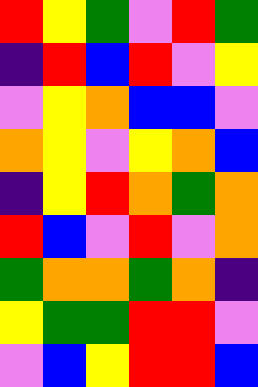[["red", "yellow", "green", "violet", "red", "green"], ["indigo", "red", "blue", "red", "violet", "yellow"], ["violet", "yellow", "orange", "blue", "blue", "violet"], ["orange", "yellow", "violet", "yellow", "orange", "blue"], ["indigo", "yellow", "red", "orange", "green", "orange"], ["red", "blue", "violet", "red", "violet", "orange"], ["green", "orange", "orange", "green", "orange", "indigo"], ["yellow", "green", "green", "red", "red", "violet"], ["violet", "blue", "yellow", "red", "red", "blue"]]